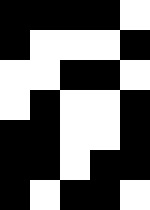[["black", "black", "black", "black", "white"], ["black", "white", "white", "white", "black"], ["white", "white", "black", "black", "white"], ["white", "black", "white", "white", "black"], ["black", "black", "white", "white", "black"], ["black", "black", "white", "black", "black"], ["black", "white", "black", "black", "white"]]